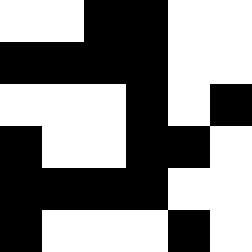[["white", "white", "black", "black", "white", "white"], ["black", "black", "black", "black", "white", "white"], ["white", "white", "white", "black", "white", "black"], ["black", "white", "white", "black", "black", "white"], ["black", "black", "black", "black", "white", "white"], ["black", "white", "white", "white", "black", "white"]]